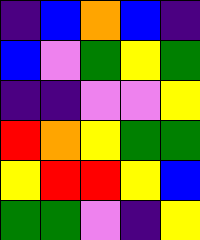[["indigo", "blue", "orange", "blue", "indigo"], ["blue", "violet", "green", "yellow", "green"], ["indigo", "indigo", "violet", "violet", "yellow"], ["red", "orange", "yellow", "green", "green"], ["yellow", "red", "red", "yellow", "blue"], ["green", "green", "violet", "indigo", "yellow"]]